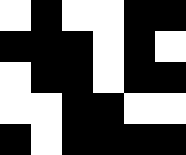[["white", "black", "white", "white", "black", "black"], ["black", "black", "black", "white", "black", "white"], ["white", "black", "black", "white", "black", "black"], ["white", "white", "black", "black", "white", "white"], ["black", "white", "black", "black", "black", "black"]]